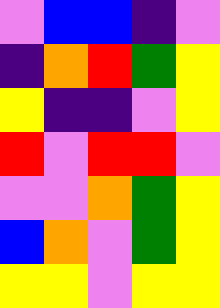[["violet", "blue", "blue", "indigo", "violet"], ["indigo", "orange", "red", "green", "yellow"], ["yellow", "indigo", "indigo", "violet", "yellow"], ["red", "violet", "red", "red", "violet"], ["violet", "violet", "orange", "green", "yellow"], ["blue", "orange", "violet", "green", "yellow"], ["yellow", "yellow", "violet", "yellow", "yellow"]]